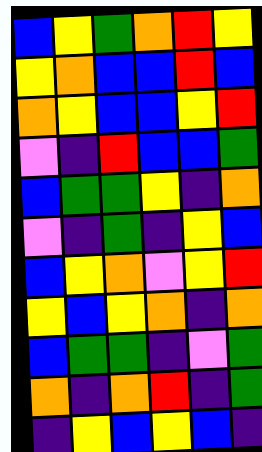[["blue", "yellow", "green", "orange", "red", "yellow"], ["yellow", "orange", "blue", "blue", "red", "blue"], ["orange", "yellow", "blue", "blue", "yellow", "red"], ["violet", "indigo", "red", "blue", "blue", "green"], ["blue", "green", "green", "yellow", "indigo", "orange"], ["violet", "indigo", "green", "indigo", "yellow", "blue"], ["blue", "yellow", "orange", "violet", "yellow", "red"], ["yellow", "blue", "yellow", "orange", "indigo", "orange"], ["blue", "green", "green", "indigo", "violet", "green"], ["orange", "indigo", "orange", "red", "indigo", "green"], ["indigo", "yellow", "blue", "yellow", "blue", "indigo"]]